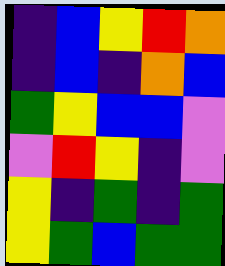[["indigo", "blue", "yellow", "red", "orange"], ["indigo", "blue", "indigo", "orange", "blue"], ["green", "yellow", "blue", "blue", "violet"], ["violet", "red", "yellow", "indigo", "violet"], ["yellow", "indigo", "green", "indigo", "green"], ["yellow", "green", "blue", "green", "green"]]